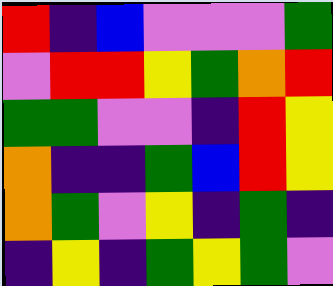[["red", "indigo", "blue", "violet", "violet", "violet", "green"], ["violet", "red", "red", "yellow", "green", "orange", "red"], ["green", "green", "violet", "violet", "indigo", "red", "yellow"], ["orange", "indigo", "indigo", "green", "blue", "red", "yellow"], ["orange", "green", "violet", "yellow", "indigo", "green", "indigo"], ["indigo", "yellow", "indigo", "green", "yellow", "green", "violet"]]